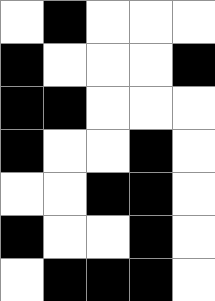[["white", "black", "white", "white", "white"], ["black", "white", "white", "white", "black"], ["black", "black", "white", "white", "white"], ["black", "white", "white", "black", "white"], ["white", "white", "black", "black", "white"], ["black", "white", "white", "black", "white"], ["white", "black", "black", "black", "white"]]